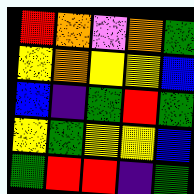[["red", "orange", "violet", "orange", "green"], ["yellow", "orange", "yellow", "yellow", "blue"], ["blue", "indigo", "green", "red", "green"], ["yellow", "green", "yellow", "yellow", "blue"], ["green", "red", "red", "indigo", "green"]]